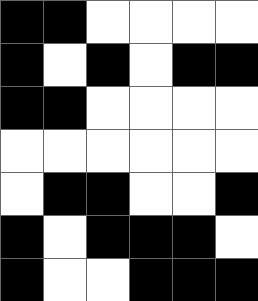[["black", "black", "white", "white", "white", "white"], ["black", "white", "black", "white", "black", "black"], ["black", "black", "white", "white", "white", "white"], ["white", "white", "white", "white", "white", "white"], ["white", "black", "black", "white", "white", "black"], ["black", "white", "black", "black", "black", "white"], ["black", "white", "white", "black", "black", "black"]]